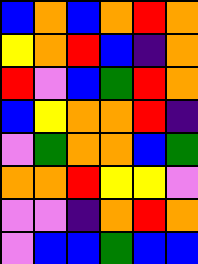[["blue", "orange", "blue", "orange", "red", "orange"], ["yellow", "orange", "red", "blue", "indigo", "orange"], ["red", "violet", "blue", "green", "red", "orange"], ["blue", "yellow", "orange", "orange", "red", "indigo"], ["violet", "green", "orange", "orange", "blue", "green"], ["orange", "orange", "red", "yellow", "yellow", "violet"], ["violet", "violet", "indigo", "orange", "red", "orange"], ["violet", "blue", "blue", "green", "blue", "blue"]]